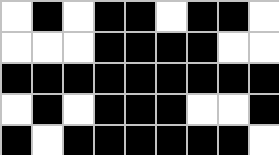[["white", "black", "white", "black", "black", "white", "black", "black", "white"], ["white", "white", "white", "black", "black", "black", "black", "white", "white"], ["black", "black", "black", "black", "black", "black", "black", "black", "black"], ["white", "black", "white", "black", "black", "black", "white", "white", "black"], ["black", "white", "black", "black", "black", "black", "black", "black", "white"]]